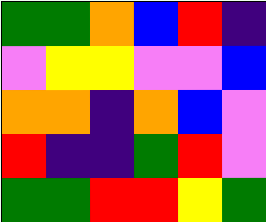[["green", "green", "orange", "blue", "red", "indigo"], ["violet", "yellow", "yellow", "violet", "violet", "blue"], ["orange", "orange", "indigo", "orange", "blue", "violet"], ["red", "indigo", "indigo", "green", "red", "violet"], ["green", "green", "red", "red", "yellow", "green"]]